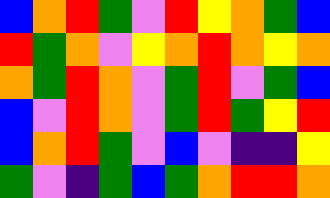[["blue", "orange", "red", "green", "violet", "red", "yellow", "orange", "green", "blue"], ["red", "green", "orange", "violet", "yellow", "orange", "red", "orange", "yellow", "orange"], ["orange", "green", "red", "orange", "violet", "green", "red", "violet", "green", "blue"], ["blue", "violet", "red", "orange", "violet", "green", "red", "green", "yellow", "red"], ["blue", "orange", "red", "green", "violet", "blue", "violet", "indigo", "indigo", "yellow"], ["green", "violet", "indigo", "green", "blue", "green", "orange", "red", "red", "orange"]]